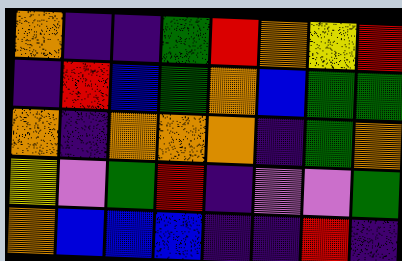[["orange", "indigo", "indigo", "green", "red", "orange", "yellow", "red"], ["indigo", "red", "blue", "green", "orange", "blue", "green", "green"], ["orange", "indigo", "orange", "orange", "orange", "indigo", "green", "orange"], ["yellow", "violet", "green", "red", "indigo", "violet", "violet", "green"], ["orange", "blue", "blue", "blue", "indigo", "indigo", "red", "indigo"]]